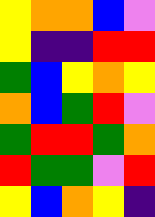[["yellow", "orange", "orange", "blue", "violet"], ["yellow", "indigo", "indigo", "red", "red"], ["green", "blue", "yellow", "orange", "yellow"], ["orange", "blue", "green", "red", "violet"], ["green", "red", "red", "green", "orange"], ["red", "green", "green", "violet", "red"], ["yellow", "blue", "orange", "yellow", "indigo"]]